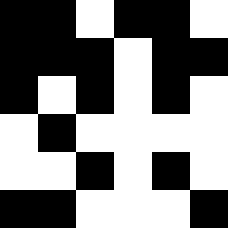[["black", "black", "white", "black", "black", "white"], ["black", "black", "black", "white", "black", "black"], ["black", "white", "black", "white", "black", "white"], ["white", "black", "white", "white", "white", "white"], ["white", "white", "black", "white", "black", "white"], ["black", "black", "white", "white", "white", "black"]]